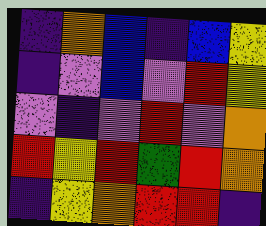[["indigo", "orange", "blue", "indigo", "blue", "yellow"], ["indigo", "violet", "blue", "violet", "red", "yellow"], ["violet", "indigo", "violet", "red", "violet", "orange"], ["red", "yellow", "red", "green", "red", "orange"], ["indigo", "yellow", "orange", "red", "red", "indigo"]]